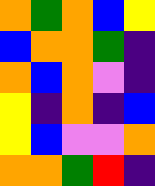[["orange", "green", "orange", "blue", "yellow"], ["blue", "orange", "orange", "green", "indigo"], ["orange", "blue", "orange", "violet", "indigo"], ["yellow", "indigo", "orange", "indigo", "blue"], ["yellow", "blue", "violet", "violet", "orange"], ["orange", "orange", "green", "red", "indigo"]]